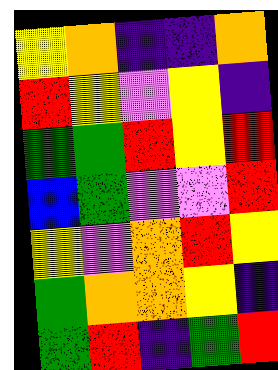[["yellow", "orange", "indigo", "indigo", "orange"], ["red", "yellow", "violet", "yellow", "indigo"], ["green", "green", "red", "yellow", "red"], ["blue", "green", "violet", "violet", "red"], ["yellow", "violet", "orange", "red", "yellow"], ["green", "orange", "orange", "yellow", "indigo"], ["green", "red", "indigo", "green", "red"]]